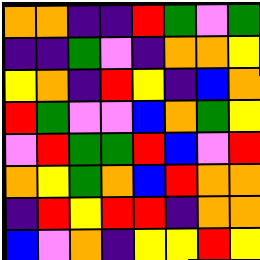[["orange", "orange", "indigo", "indigo", "red", "green", "violet", "green"], ["indigo", "indigo", "green", "violet", "indigo", "orange", "orange", "yellow"], ["yellow", "orange", "indigo", "red", "yellow", "indigo", "blue", "orange"], ["red", "green", "violet", "violet", "blue", "orange", "green", "yellow"], ["violet", "red", "green", "green", "red", "blue", "violet", "red"], ["orange", "yellow", "green", "orange", "blue", "red", "orange", "orange"], ["indigo", "red", "yellow", "red", "red", "indigo", "orange", "orange"], ["blue", "violet", "orange", "indigo", "yellow", "yellow", "red", "yellow"]]